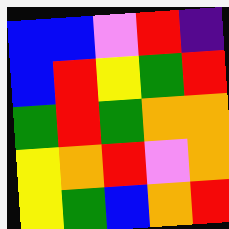[["blue", "blue", "violet", "red", "indigo"], ["blue", "red", "yellow", "green", "red"], ["green", "red", "green", "orange", "orange"], ["yellow", "orange", "red", "violet", "orange"], ["yellow", "green", "blue", "orange", "red"]]